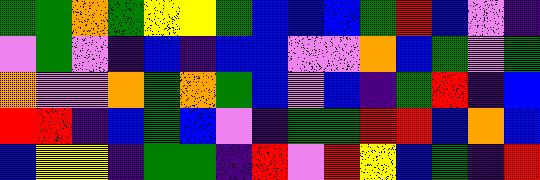[["green", "green", "orange", "green", "yellow", "yellow", "green", "blue", "blue", "blue", "green", "red", "blue", "violet", "indigo"], ["violet", "green", "violet", "indigo", "blue", "indigo", "blue", "blue", "violet", "violet", "orange", "blue", "green", "violet", "green"], ["orange", "violet", "violet", "orange", "green", "orange", "green", "blue", "violet", "blue", "indigo", "green", "red", "indigo", "blue"], ["red", "red", "indigo", "blue", "green", "blue", "violet", "indigo", "green", "green", "red", "red", "blue", "orange", "blue"], ["blue", "yellow", "yellow", "indigo", "green", "green", "indigo", "red", "violet", "red", "yellow", "blue", "green", "indigo", "red"]]